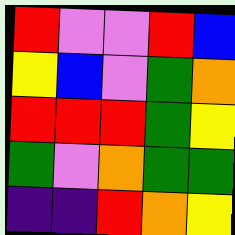[["red", "violet", "violet", "red", "blue"], ["yellow", "blue", "violet", "green", "orange"], ["red", "red", "red", "green", "yellow"], ["green", "violet", "orange", "green", "green"], ["indigo", "indigo", "red", "orange", "yellow"]]